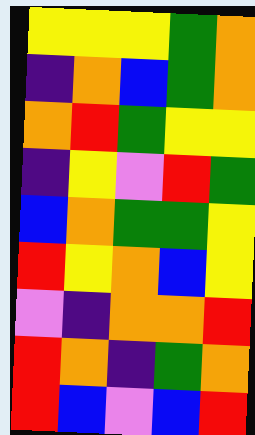[["yellow", "yellow", "yellow", "green", "orange"], ["indigo", "orange", "blue", "green", "orange"], ["orange", "red", "green", "yellow", "yellow"], ["indigo", "yellow", "violet", "red", "green"], ["blue", "orange", "green", "green", "yellow"], ["red", "yellow", "orange", "blue", "yellow"], ["violet", "indigo", "orange", "orange", "red"], ["red", "orange", "indigo", "green", "orange"], ["red", "blue", "violet", "blue", "red"]]